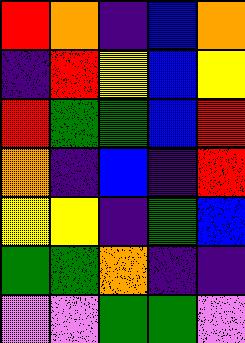[["red", "orange", "indigo", "blue", "orange"], ["indigo", "red", "yellow", "blue", "yellow"], ["red", "green", "green", "blue", "red"], ["orange", "indigo", "blue", "indigo", "red"], ["yellow", "yellow", "indigo", "green", "blue"], ["green", "green", "orange", "indigo", "indigo"], ["violet", "violet", "green", "green", "violet"]]